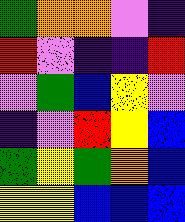[["green", "orange", "orange", "violet", "indigo"], ["red", "violet", "indigo", "indigo", "red"], ["violet", "green", "blue", "yellow", "violet"], ["indigo", "violet", "red", "yellow", "blue"], ["green", "yellow", "green", "orange", "blue"], ["yellow", "yellow", "blue", "blue", "blue"]]